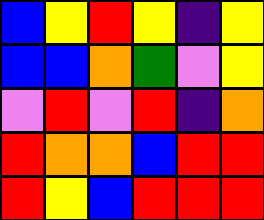[["blue", "yellow", "red", "yellow", "indigo", "yellow"], ["blue", "blue", "orange", "green", "violet", "yellow"], ["violet", "red", "violet", "red", "indigo", "orange"], ["red", "orange", "orange", "blue", "red", "red"], ["red", "yellow", "blue", "red", "red", "red"]]